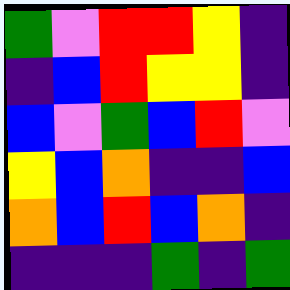[["green", "violet", "red", "red", "yellow", "indigo"], ["indigo", "blue", "red", "yellow", "yellow", "indigo"], ["blue", "violet", "green", "blue", "red", "violet"], ["yellow", "blue", "orange", "indigo", "indigo", "blue"], ["orange", "blue", "red", "blue", "orange", "indigo"], ["indigo", "indigo", "indigo", "green", "indigo", "green"]]